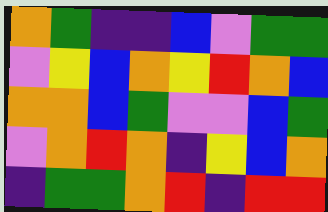[["orange", "green", "indigo", "indigo", "blue", "violet", "green", "green"], ["violet", "yellow", "blue", "orange", "yellow", "red", "orange", "blue"], ["orange", "orange", "blue", "green", "violet", "violet", "blue", "green"], ["violet", "orange", "red", "orange", "indigo", "yellow", "blue", "orange"], ["indigo", "green", "green", "orange", "red", "indigo", "red", "red"]]